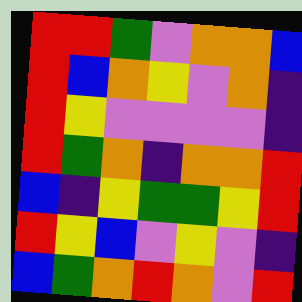[["red", "red", "green", "violet", "orange", "orange", "blue"], ["red", "blue", "orange", "yellow", "violet", "orange", "indigo"], ["red", "yellow", "violet", "violet", "violet", "violet", "indigo"], ["red", "green", "orange", "indigo", "orange", "orange", "red"], ["blue", "indigo", "yellow", "green", "green", "yellow", "red"], ["red", "yellow", "blue", "violet", "yellow", "violet", "indigo"], ["blue", "green", "orange", "red", "orange", "violet", "red"]]